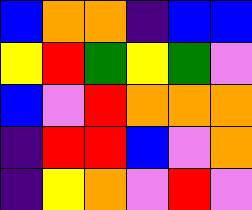[["blue", "orange", "orange", "indigo", "blue", "blue"], ["yellow", "red", "green", "yellow", "green", "violet"], ["blue", "violet", "red", "orange", "orange", "orange"], ["indigo", "red", "red", "blue", "violet", "orange"], ["indigo", "yellow", "orange", "violet", "red", "violet"]]